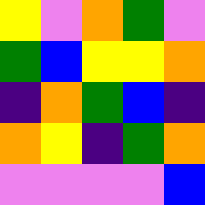[["yellow", "violet", "orange", "green", "violet"], ["green", "blue", "yellow", "yellow", "orange"], ["indigo", "orange", "green", "blue", "indigo"], ["orange", "yellow", "indigo", "green", "orange"], ["violet", "violet", "violet", "violet", "blue"]]